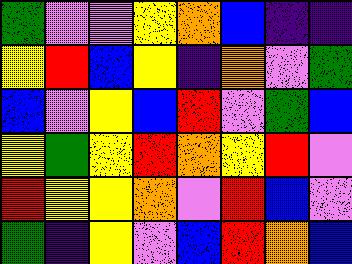[["green", "violet", "violet", "yellow", "orange", "blue", "indigo", "indigo"], ["yellow", "red", "blue", "yellow", "indigo", "orange", "violet", "green"], ["blue", "violet", "yellow", "blue", "red", "violet", "green", "blue"], ["yellow", "green", "yellow", "red", "orange", "yellow", "red", "violet"], ["red", "yellow", "yellow", "orange", "violet", "red", "blue", "violet"], ["green", "indigo", "yellow", "violet", "blue", "red", "orange", "blue"]]